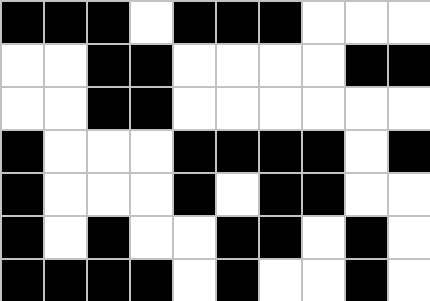[["black", "black", "black", "white", "black", "black", "black", "white", "white", "white"], ["white", "white", "black", "black", "white", "white", "white", "white", "black", "black"], ["white", "white", "black", "black", "white", "white", "white", "white", "white", "white"], ["black", "white", "white", "white", "black", "black", "black", "black", "white", "black"], ["black", "white", "white", "white", "black", "white", "black", "black", "white", "white"], ["black", "white", "black", "white", "white", "black", "black", "white", "black", "white"], ["black", "black", "black", "black", "white", "black", "white", "white", "black", "white"]]